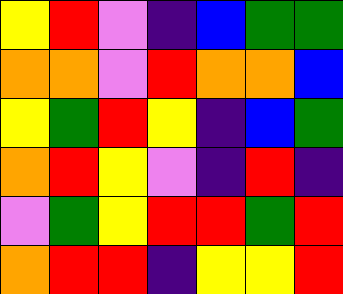[["yellow", "red", "violet", "indigo", "blue", "green", "green"], ["orange", "orange", "violet", "red", "orange", "orange", "blue"], ["yellow", "green", "red", "yellow", "indigo", "blue", "green"], ["orange", "red", "yellow", "violet", "indigo", "red", "indigo"], ["violet", "green", "yellow", "red", "red", "green", "red"], ["orange", "red", "red", "indigo", "yellow", "yellow", "red"]]